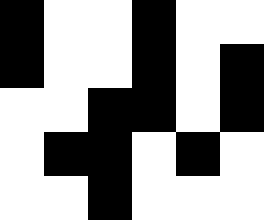[["black", "white", "white", "black", "white", "white"], ["black", "white", "white", "black", "white", "black"], ["white", "white", "black", "black", "white", "black"], ["white", "black", "black", "white", "black", "white"], ["white", "white", "black", "white", "white", "white"]]